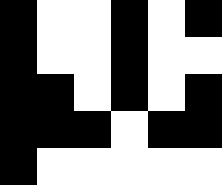[["black", "white", "white", "black", "white", "black"], ["black", "white", "white", "black", "white", "white"], ["black", "black", "white", "black", "white", "black"], ["black", "black", "black", "white", "black", "black"], ["black", "white", "white", "white", "white", "white"]]